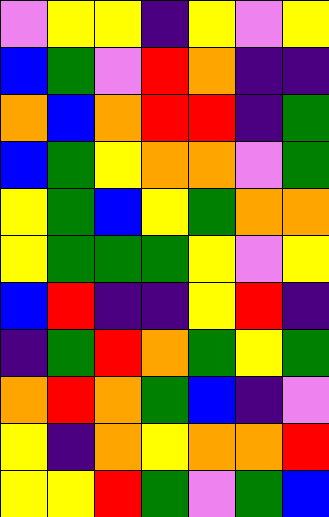[["violet", "yellow", "yellow", "indigo", "yellow", "violet", "yellow"], ["blue", "green", "violet", "red", "orange", "indigo", "indigo"], ["orange", "blue", "orange", "red", "red", "indigo", "green"], ["blue", "green", "yellow", "orange", "orange", "violet", "green"], ["yellow", "green", "blue", "yellow", "green", "orange", "orange"], ["yellow", "green", "green", "green", "yellow", "violet", "yellow"], ["blue", "red", "indigo", "indigo", "yellow", "red", "indigo"], ["indigo", "green", "red", "orange", "green", "yellow", "green"], ["orange", "red", "orange", "green", "blue", "indigo", "violet"], ["yellow", "indigo", "orange", "yellow", "orange", "orange", "red"], ["yellow", "yellow", "red", "green", "violet", "green", "blue"]]